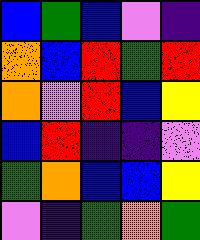[["blue", "green", "blue", "violet", "indigo"], ["orange", "blue", "red", "green", "red"], ["orange", "violet", "red", "blue", "yellow"], ["blue", "red", "indigo", "indigo", "violet"], ["green", "orange", "blue", "blue", "yellow"], ["violet", "indigo", "green", "orange", "green"]]